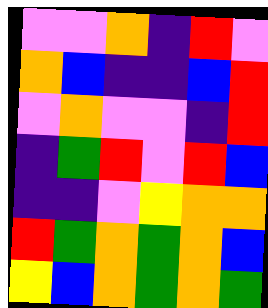[["violet", "violet", "orange", "indigo", "red", "violet"], ["orange", "blue", "indigo", "indigo", "blue", "red"], ["violet", "orange", "violet", "violet", "indigo", "red"], ["indigo", "green", "red", "violet", "red", "blue"], ["indigo", "indigo", "violet", "yellow", "orange", "orange"], ["red", "green", "orange", "green", "orange", "blue"], ["yellow", "blue", "orange", "green", "orange", "green"]]